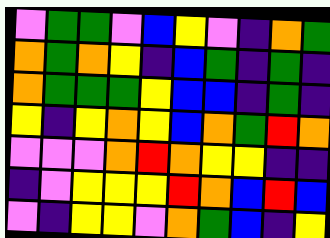[["violet", "green", "green", "violet", "blue", "yellow", "violet", "indigo", "orange", "green"], ["orange", "green", "orange", "yellow", "indigo", "blue", "green", "indigo", "green", "indigo"], ["orange", "green", "green", "green", "yellow", "blue", "blue", "indigo", "green", "indigo"], ["yellow", "indigo", "yellow", "orange", "yellow", "blue", "orange", "green", "red", "orange"], ["violet", "violet", "violet", "orange", "red", "orange", "yellow", "yellow", "indigo", "indigo"], ["indigo", "violet", "yellow", "yellow", "yellow", "red", "orange", "blue", "red", "blue"], ["violet", "indigo", "yellow", "yellow", "violet", "orange", "green", "blue", "indigo", "yellow"]]